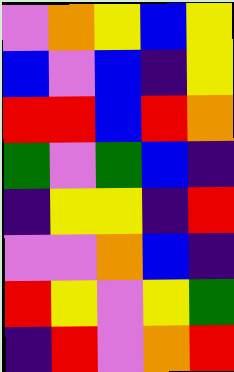[["violet", "orange", "yellow", "blue", "yellow"], ["blue", "violet", "blue", "indigo", "yellow"], ["red", "red", "blue", "red", "orange"], ["green", "violet", "green", "blue", "indigo"], ["indigo", "yellow", "yellow", "indigo", "red"], ["violet", "violet", "orange", "blue", "indigo"], ["red", "yellow", "violet", "yellow", "green"], ["indigo", "red", "violet", "orange", "red"]]